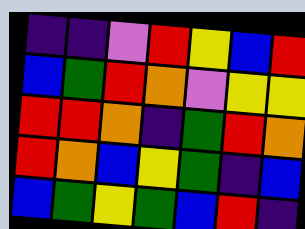[["indigo", "indigo", "violet", "red", "yellow", "blue", "red"], ["blue", "green", "red", "orange", "violet", "yellow", "yellow"], ["red", "red", "orange", "indigo", "green", "red", "orange"], ["red", "orange", "blue", "yellow", "green", "indigo", "blue"], ["blue", "green", "yellow", "green", "blue", "red", "indigo"]]